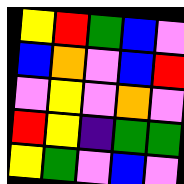[["yellow", "red", "green", "blue", "violet"], ["blue", "orange", "violet", "blue", "red"], ["violet", "yellow", "violet", "orange", "violet"], ["red", "yellow", "indigo", "green", "green"], ["yellow", "green", "violet", "blue", "violet"]]